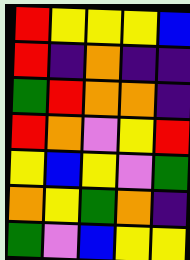[["red", "yellow", "yellow", "yellow", "blue"], ["red", "indigo", "orange", "indigo", "indigo"], ["green", "red", "orange", "orange", "indigo"], ["red", "orange", "violet", "yellow", "red"], ["yellow", "blue", "yellow", "violet", "green"], ["orange", "yellow", "green", "orange", "indigo"], ["green", "violet", "blue", "yellow", "yellow"]]